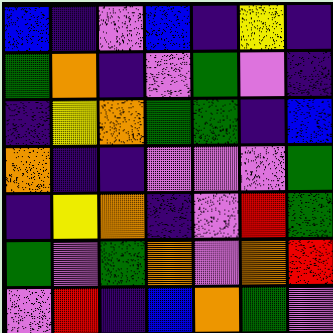[["blue", "indigo", "violet", "blue", "indigo", "yellow", "indigo"], ["green", "orange", "indigo", "violet", "green", "violet", "indigo"], ["indigo", "yellow", "orange", "green", "green", "indigo", "blue"], ["orange", "indigo", "indigo", "violet", "violet", "violet", "green"], ["indigo", "yellow", "orange", "indigo", "violet", "red", "green"], ["green", "violet", "green", "orange", "violet", "orange", "red"], ["violet", "red", "indigo", "blue", "orange", "green", "violet"]]